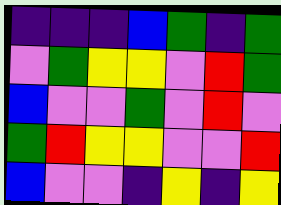[["indigo", "indigo", "indigo", "blue", "green", "indigo", "green"], ["violet", "green", "yellow", "yellow", "violet", "red", "green"], ["blue", "violet", "violet", "green", "violet", "red", "violet"], ["green", "red", "yellow", "yellow", "violet", "violet", "red"], ["blue", "violet", "violet", "indigo", "yellow", "indigo", "yellow"]]